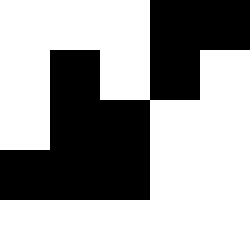[["white", "white", "white", "black", "black"], ["white", "black", "white", "black", "white"], ["white", "black", "black", "white", "white"], ["black", "black", "black", "white", "white"], ["white", "white", "white", "white", "white"]]